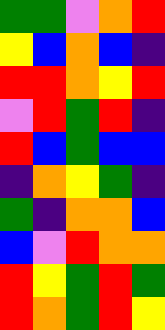[["green", "green", "violet", "orange", "red"], ["yellow", "blue", "orange", "blue", "indigo"], ["red", "red", "orange", "yellow", "red"], ["violet", "red", "green", "red", "indigo"], ["red", "blue", "green", "blue", "blue"], ["indigo", "orange", "yellow", "green", "indigo"], ["green", "indigo", "orange", "orange", "blue"], ["blue", "violet", "red", "orange", "orange"], ["red", "yellow", "green", "red", "green"], ["red", "orange", "green", "red", "yellow"]]